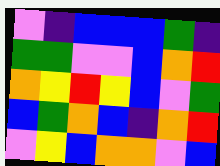[["violet", "indigo", "blue", "blue", "blue", "green", "indigo"], ["green", "green", "violet", "violet", "blue", "orange", "red"], ["orange", "yellow", "red", "yellow", "blue", "violet", "green"], ["blue", "green", "orange", "blue", "indigo", "orange", "red"], ["violet", "yellow", "blue", "orange", "orange", "violet", "blue"]]